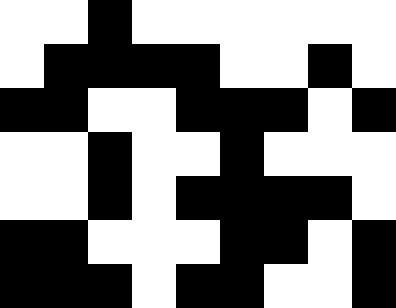[["white", "white", "black", "white", "white", "white", "white", "white", "white"], ["white", "black", "black", "black", "black", "white", "white", "black", "white"], ["black", "black", "white", "white", "black", "black", "black", "white", "black"], ["white", "white", "black", "white", "white", "black", "white", "white", "white"], ["white", "white", "black", "white", "black", "black", "black", "black", "white"], ["black", "black", "white", "white", "white", "black", "black", "white", "black"], ["black", "black", "black", "white", "black", "black", "white", "white", "black"]]